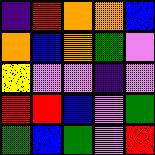[["indigo", "red", "orange", "orange", "blue"], ["orange", "blue", "orange", "green", "violet"], ["yellow", "violet", "violet", "indigo", "violet"], ["red", "red", "blue", "violet", "green"], ["green", "blue", "green", "violet", "red"]]